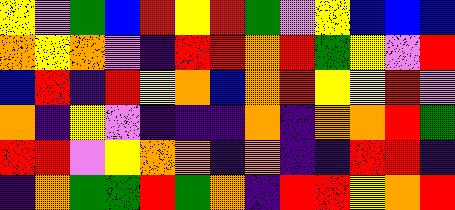[["yellow", "violet", "green", "blue", "red", "yellow", "red", "green", "violet", "yellow", "blue", "blue", "blue"], ["orange", "yellow", "orange", "violet", "indigo", "red", "red", "orange", "red", "green", "yellow", "violet", "red"], ["blue", "red", "indigo", "red", "yellow", "orange", "blue", "orange", "red", "yellow", "yellow", "red", "violet"], ["orange", "indigo", "yellow", "violet", "indigo", "indigo", "indigo", "orange", "indigo", "orange", "orange", "red", "green"], ["red", "red", "violet", "yellow", "orange", "orange", "indigo", "orange", "indigo", "indigo", "red", "red", "indigo"], ["indigo", "orange", "green", "green", "red", "green", "orange", "indigo", "red", "red", "yellow", "orange", "red"]]